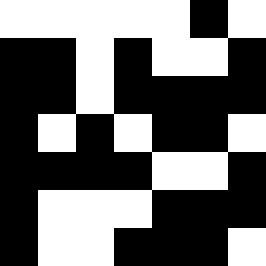[["white", "white", "white", "white", "white", "black", "white"], ["black", "black", "white", "black", "white", "white", "black"], ["black", "black", "white", "black", "black", "black", "black"], ["black", "white", "black", "white", "black", "black", "white"], ["black", "black", "black", "black", "white", "white", "black"], ["black", "white", "white", "white", "black", "black", "black"], ["black", "white", "white", "black", "black", "black", "white"]]